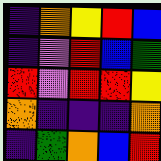[["indigo", "orange", "yellow", "red", "blue"], ["indigo", "violet", "red", "blue", "green"], ["red", "violet", "red", "red", "yellow"], ["orange", "indigo", "indigo", "indigo", "orange"], ["indigo", "green", "orange", "blue", "red"]]